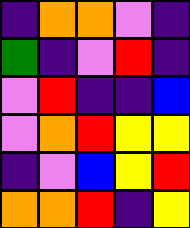[["indigo", "orange", "orange", "violet", "indigo"], ["green", "indigo", "violet", "red", "indigo"], ["violet", "red", "indigo", "indigo", "blue"], ["violet", "orange", "red", "yellow", "yellow"], ["indigo", "violet", "blue", "yellow", "red"], ["orange", "orange", "red", "indigo", "yellow"]]